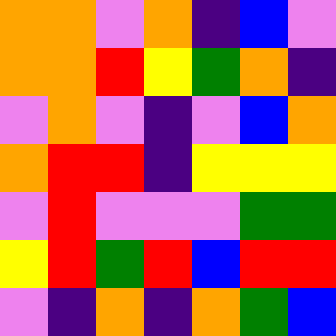[["orange", "orange", "violet", "orange", "indigo", "blue", "violet"], ["orange", "orange", "red", "yellow", "green", "orange", "indigo"], ["violet", "orange", "violet", "indigo", "violet", "blue", "orange"], ["orange", "red", "red", "indigo", "yellow", "yellow", "yellow"], ["violet", "red", "violet", "violet", "violet", "green", "green"], ["yellow", "red", "green", "red", "blue", "red", "red"], ["violet", "indigo", "orange", "indigo", "orange", "green", "blue"]]